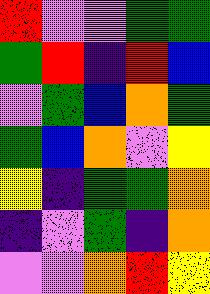[["red", "violet", "violet", "green", "green"], ["green", "red", "indigo", "red", "blue"], ["violet", "green", "blue", "orange", "green"], ["green", "blue", "orange", "violet", "yellow"], ["yellow", "indigo", "green", "green", "orange"], ["indigo", "violet", "green", "indigo", "orange"], ["violet", "violet", "orange", "red", "yellow"]]